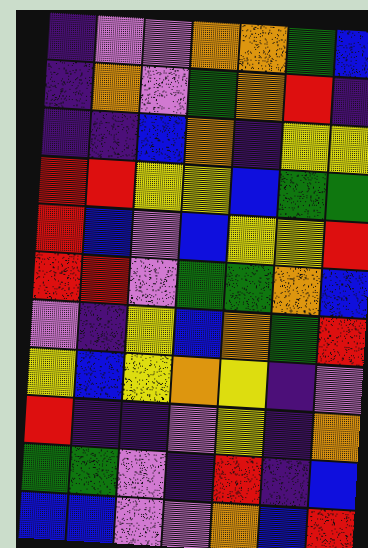[["indigo", "violet", "violet", "orange", "orange", "green", "blue"], ["indigo", "orange", "violet", "green", "orange", "red", "indigo"], ["indigo", "indigo", "blue", "orange", "indigo", "yellow", "yellow"], ["red", "red", "yellow", "yellow", "blue", "green", "green"], ["red", "blue", "violet", "blue", "yellow", "yellow", "red"], ["red", "red", "violet", "green", "green", "orange", "blue"], ["violet", "indigo", "yellow", "blue", "orange", "green", "red"], ["yellow", "blue", "yellow", "orange", "yellow", "indigo", "violet"], ["red", "indigo", "indigo", "violet", "yellow", "indigo", "orange"], ["green", "green", "violet", "indigo", "red", "indigo", "blue"], ["blue", "blue", "violet", "violet", "orange", "blue", "red"]]